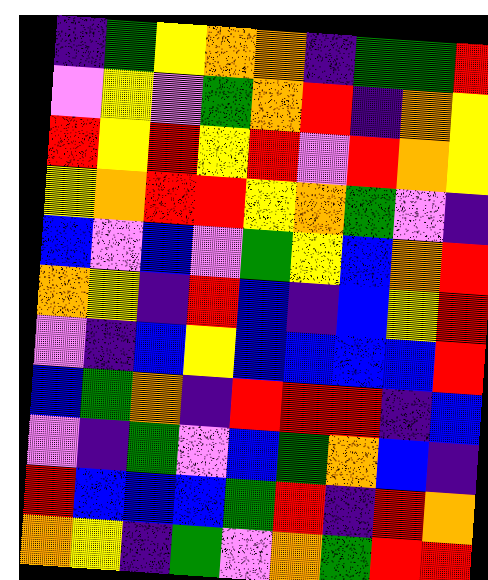[["indigo", "green", "yellow", "orange", "orange", "indigo", "green", "green", "red"], ["violet", "yellow", "violet", "green", "orange", "red", "indigo", "orange", "yellow"], ["red", "yellow", "red", "yellow", "red", "violet", "red", "orange", "yellow"], ["yellow", "orange", "red", "red", "yellow", "orange", "green", "violet", "indigo"], ["blue", "violet", "blue", "violet", "green", "yellow", "blue", "orange", "red"], ["orange", "yellow", "indigo", "red", "blue", "indigo", "blue", "yellow", "red"], ["violet", "indigo", "blue", "yellow", "blue", "blue", "blue", "blue", "red"], ["blue", "green", "orange", "indigo", "red", "red", "red", "indigo", "blue"], ["violet", "indigo", "green", "violet", "blue", "green", "orange", "blue", "indigo"], ["red", "blue", "blue", "blue", "green", "red", "indigo", "red", "orange"], ["orange", "yellow", "indigo", "green", "violet", "orange", "green", "red", "red"]]